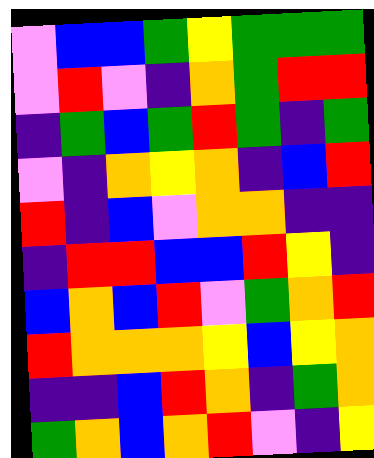[["violet", "blue", "blue", "green", "yellow", "green", "green", "green"], ["violet", "red", "violet", "indigo", "orange", "green", "red", "red"], ["indigo", "green", "blue", "green", "red", "green", "indigo", "green"], ["violet", "indigo", "orange", "yellow", "orange", "indigo", "blue", "red"], ["red", "indigo", "blue", "violet", "orange", "orange", "indigo", "indigo"], ["indigo", "red", "red", "blue", "blue", "red", "yellow", "indigo"], ["blue", "orange", "blue", "red", "violet", "green", "orange", "red"], ["red", "orange", "orange", "orange", "yellow", "blue", "yellow", "orange"], ["indigo", "indigo", "blue", "red", "orange", "indigo", "green", "orange"], ["green", "orange", "blue", "orange", "red", "violet", "indigo", "yellow"]]